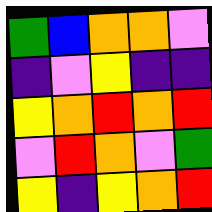[["green", "blue", "orange", "orange", "violet"], ["indigo", "violet", "yellow", "indigo", "indigo"], ["yellow", "orange", "red", "orange", "red"], ["violet", "red", "orange", "violet", "green"], ["yellow", "indigo", "yellow", "orange", "red"]]